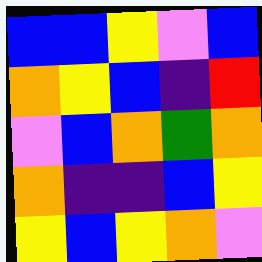[["blue", "blue", "yellow", "violet", "blue"], ["orange", "yellow", "blue", "indigo", "red"], ["violet", "blue", "orange", "green", "orange"], ["orange", "indigo", "indigo", "blue", "yellow"], ["yellow", "blue", "yellow", "orange", "violet"]]